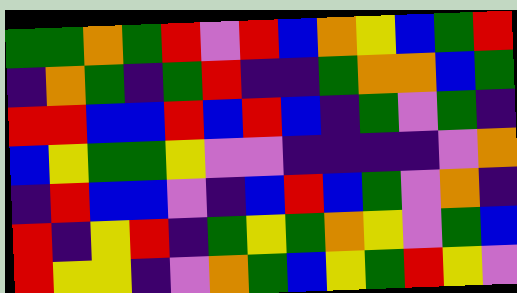[["green", "green", "orange", "green", "red", "violet", "red", "blue", "orange", "yellow", "blue", "green", "red"], ["indigo", "orange", "green", "indigo", "green", "red", "indigo", "indigo", "green", "orange", "orange", "blue", "green"], ["red", "red", "blue", "blue", "red", "blue", "red", "blue", "indigo", "green", "violet", "green", "indigo"], ["blue", "yellow", "green", "green", "yellow", "violet", "violet", "indigo", "indigo", "indigo", "indigo", "violet", "orange"], ["indigo", "red", "blue", "blue", "violet", "indigo", "blue", "red", "blue", "green", "violet", "orange", "indigo"], ["red", "indigo", "yellow", "red", "indigo", "green", "yellow", "green", "orange", "yellow", "violet", "green", "blue"], ["red", "yellow", "yellow", "indigo", "violet", "orange", "green", "blue", "yellow", "green", "red", "yellow", "violet"]]